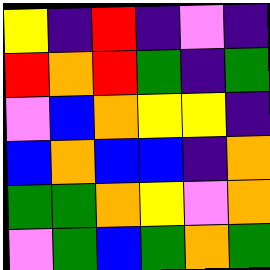[["yellow", "indigo", "red", "indigo", "violet", "indigo"], ["red", "orange", "red", "green", "indigo", "green"], ["violet", "blue", "orange", "yellow", "yellow", "indigo"], ["blue", "orange", "blue", "blue", "indigo", "orange"], ["green", "green", "orange", "yellow", "violet", "orange"], ["violet", "green", "blue", "green", "orange", "green"]]